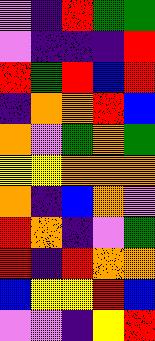[["violet", "indigo", "red", "green", "green"], ["violet", "indigo", "indigo", "indigo", "red"], ["red", "green", "red", "blue", "red"], ["indigo", "orange", "orange", "red", "blue"], ["orange", "violet", "green", "orange", "green"], ["yellow", "yellow", "orange", "orange", "orange"], ["orange", "indigo", "blue", "orange", "violet"], ["red", "orange", "indigo", "violet", "green"], ["red", "indigo", "red", "orange", "orange"], ["blue", "yellow", "yellow", "red", "blue"], ["violet", "violet", "indigo", "yellow", "red"]]